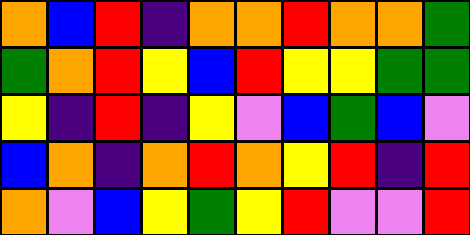[["orange", "blue", "red", "indigo", "orange", "orange", "red", "orange", "orange", "green"], ["green", "orange", "red", "yellow", "blue", "red", "yellow", "yellow", "green", "green"], ["yellow", "indigo", "red", "indigo", "yellow", "violet", "blue", "green", "blue", "violet"], ["blue", "orange", "indigo", "orange", "red", "orange", "yellow", "red", "indigo", "red"], ["orange", "violet", "blue", "yellow", "green", "yellow", "red", "violet", "violet", "red"]]